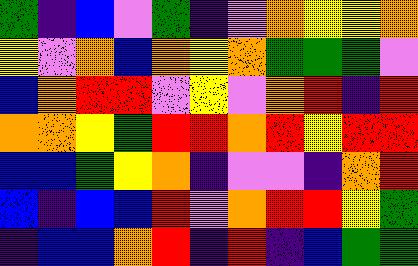[["green", "indigo", "blue", "violet", "green", "indigo", "violet", "orange", "yellow", "yellow", "orange"], ["yellow", "violet", "orange", "blue", "orange", "yellow", "orange", "green", "green", "green", "violet"], ["blue", "orange", "red", "red", "violet", "yellow", "violet", "orange", "red", "indigo", "red"], ["orange", "orange", "yellow", "green", "red", "red", "orange", "red", "yellow", "red", "red"], ["blue", "blue", "green", "yellow", "orange", "indigo", "violet", "violet", "indigo", "orange", "red"], ["blue", "indigo", "blue", "blue", "red", "violet", "orange", "red", "red", "yellow", "green"], ["indigo", "blue", "blue", "orange", "red", "indigo", "red", "indigo", "blue", "green", "green"]]